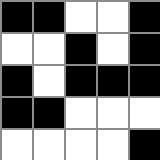[["black", "black", "white", "white", "black"], ["white", "white", "black", "white", "black"], ["black", "white", "black", "black", "black"], ["black", "black", "white", "white", "white"], ["white", "white", "white", "white", "black"]]